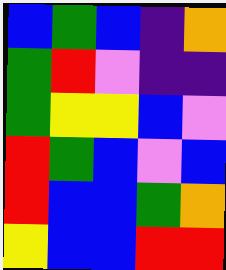[["blue", "green", "blue", "indigo", "orange"], ["green", "red", "violet", "indigo", "indigo"], ["green", "yellow", "yellow", "blue", "violet"], ["red", "green", "blue", "violet", "blue"], ["red", "blue", "blue", "green", "orange"], ["yellow", "blue", "blue", "red", "red"]]